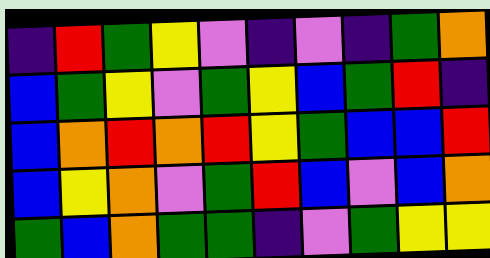[["indigo", "red", "green", "yellow", "violet", "indigo", "violet", "indigo", "green", "orange"], ["blue", "green", "yellow", "violet", "green", "yellow", "blue", "green", "red", "indigo"], ["blue", "orange", "red", "orange", "red", "yellow", "green", "blue", "blue", "red"], ["blue", "yellow", "orange", "violet", "green", "red", "blue", "violet", "blue", "orange"], ["green", "blue", "orange", "green", "green", "indigo", "violet", "green", "yellow", "yellow"]]